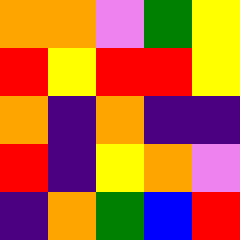[["orange", "orange", "violet", "green", "yellow"], ["red", "yellow", "red", "red", "yellow"], ["orange", "indigo", "orange", "indigo", "indigo"], ["red", "indigo", "yellow", "orange", "violet"], ["indigo", "orange", "green", "blue", "red"]]